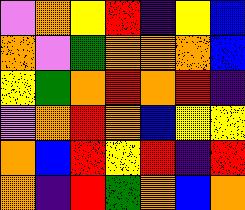[["violet", "orange", "yellow", "red", "indigo", "yellow", "blue"], ["orange", "violet", "green", "orange", "orange", "orange", "blue"], ["yellow", "green", "orange", "red", "orange", "red", "indigo"], ["violet", "orange", "red", "orange", "blue", "yellow", "yellow"], ["orange", "blue", "red", "yellow", "red", "indigo", "red"], ["orange", "indigo", "red", "green", "orange", "blue", "orange"]]